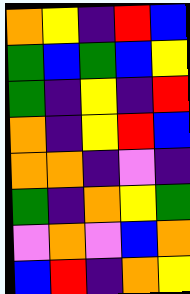[["orange", "yellow", "indigo", "red", "blue"], ["green", "blue", "green", "blue", "yellow"], ["green", "indigo", "yellow", "indigo", "red"], ["orange", "indigo", "yellow", "red", "blue"], ["orange", "orange", "indigo", "violet", "indigo"], ["green", "indigo", "orange", "yellow", "green"], ["violet", "orange", "violet", "blue", "orange"], ["blue", "red", "indigo", "orange", "yellow"]]